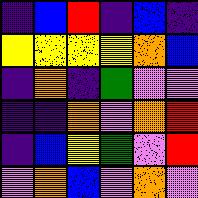[["indigo", "blue", "red", "indigo", "blue", "indigo"], ["yellow", "yellow", "yellow", "yellow", "orange", "blue"], ["indigo", "orange", "indigo", "green", "violet", "violet"], ["indigo", "indigo", "orange", "violet", "orange", "red"], ["indigo", "blue", "yellow", "green", "violet", "red"], ["violet", "orange", "blue", "violet", "orange", "violet"]]